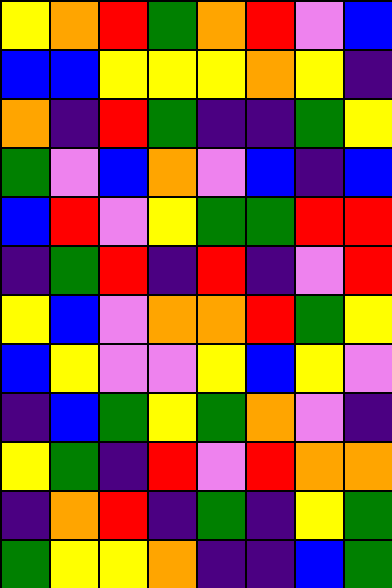[["yellow", "orange", "red", "green", "orange", "red", "violet", "blue"], ["blue", "blue", "yellow", "yellow", "yellow", "orange", "yellow", "indigo"], ["orange", "indigo", "red", "green", "indigo", "indigo", "green", "yellow"], ["green", "violet", "blue", "orange", "violet", "blue", "indigo", "blue"], ["blue", "red", "violet", "yellow", "green", "green", "red", "red"], ["indigo", "green", "red", "indigo", "red", "indigo", "violet", "red"], ["yellow", "blue", "violet", "orange", "orange", "red", "green", "yellow"], ["blue", "yellow", "violet", "violet", "yellow", "blue", "yellow", "violet"], ["indigo", "blue", "green", "yellow", "green", "orange", "violet", "indigo"], ["yellow", "green", "indigo", "red", "violet", "red", "orange", "orange"], ["indigo", "orange", "red", "indigo", "green", "indigo", "yellow", "green"], ["green", "yellow", "yellow", "orange", "indigo", "indigo", "blue", "green"]]